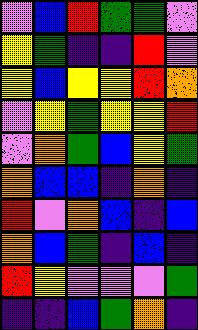[["violet", "blue", "red", "green", "green", "violet"], ["yellow", "green", "indigo", "indigo", "red", "violet"], ["yellow", "blue", "yellow", "yellow", "red", "orange"], ["violet", "yellow", "green", "yellow", "yellow", "red"], ["violet", "orange", "green", "blue", "yellow", "green"], ["orange", "blue", "blue", "indigo", "orange", "indigo"], ["red", "violet", "orange", "blue", "indigo", "blue"], ["orange", "blue", "green", "indigo", "blue", "indigo"], ["red", "yellow", "violet", "violet", "violet", "green"], ["indigo", "indigo", "blue", "green", "orange", "indigo"]]